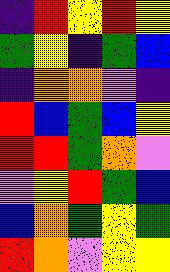[["indigo", "red", "yellow", "red", "yellow"], ["green", "yellow", "indigo", "green", "blue"], ["indigo", "orange", "orange", "violet", "indigo"], ["red", "blue", "green", "blue", "yellow"], ["red", "red", "green", "orange", "violet"], ["violet", "yellow", "red", "green", "blue"], ["blue", "orange", "green", "yellow", "green"], ["red", "orange", "violet", "yellow", "yellow"]]